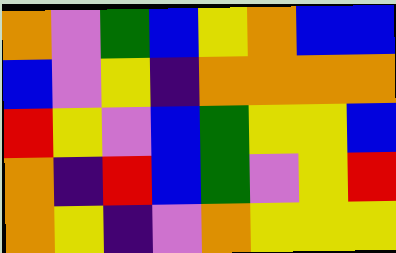[["orange", "violet", "green", "blue", "yellow", "orange", "blue", "blue"], ["blue", "violet", "yellow", "indigo", "orange", "orange", "orange", "orange"], ["red", "yellow", "violet", "blue", "green", "yellow", "yellow", "blue"], ["orange", "indigo", "red", "blue", "green", "violet", "yellow", "red"], ["orange", "yellow", "indigo", "violet", "orange", "yellow", "yellow", "yellow"]]